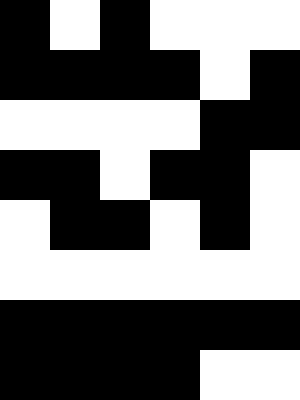[["black", "white", "black", "white", "white", "white"], ["black", "black", "black", "black", "white", "black"], ["white", "white", "white", "white", "black", "black"], ["black", "black", "white", "black", "black", "white"], ["white", "black", "black", "white", "black", "white"], ["white", "white", "white", "white", "white", "white"], ["black", "black", "black", "black", "black", "black"], ["black", "black", "black", "black", "white", "white"]]